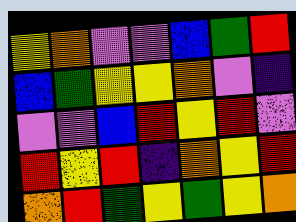[["yellow", "orange", "violet", "violet", "blue", "green", "red"], ["blue", "green", "yellow", "yellow", "orange", "violet", "indigo"], ["violet", "violet", "blue", "red", "yellow", "red", "violet"], ["red", "yellow", "red", "indigo", "orange", "yellow", "red"], ["orange", "red", "green", "yellow", "green", "yellow", "orange"]]